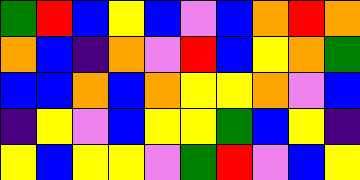[["green", "red", "blue", "yellow", "blue", "violet", "blue", "orange", "red", "orange"], ["orange", "blue", "indigo", "orange", "violet", "red", "blue", "yellow", "orange", "green"], ["blue", "blue", "orange", "blue", "orange", "yellow", "yellow", "orange", "violet", "blue"], ["indigo", "yellow", "violet", "blue", "yellow", "yellow", "green", "blue", "yellow", "indigo"], ["yellow", "blue", "yellow", "yellow", "violet", "green", "red", "violet", "blue", "yellow"]]